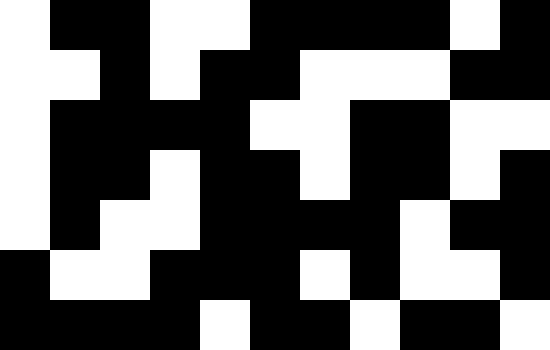[["white", "black", "black", "white", "white", "black", "black", "black", "black", "white", "black"], ["white", "white", "black", "white", "black", "black", "white", "white", "white", "black", "black"], ["white", "black", "black", "black", "black", "white", "white", "black", "black", "white", "white"], ["white", "black", "black", "white", "black", "black", "white", "black", "black", "white", "black"], ["white", "black", "white", "white", "black", "black", "black", "black", "white", "black", "black"], ["black", "white", "white", "black", "black", "black", "white", "black", "white", "white", "black"], ["black", "black", "black", "black", "white", "black", "black", "white", "black", "black", "white"]]